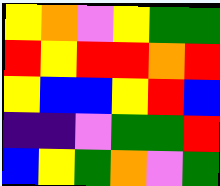[["yellow", "orange", "violet", "yellow", "green", "green"], ["red", "yellow", "red", "red", "orange", "red"], ["yellow", "blue", "blue", "yellow", "red", "blue"], ["indigo", "indigo", "violet", "green", "green", "red"], ["blue", "yellow", "green", "orange", "violet", "green"]]